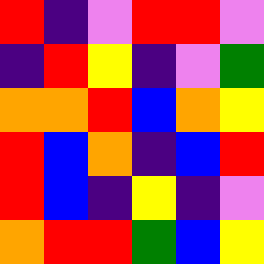[["red", "indigo", "violet", "red", "red", "violet"], ["indigo", "red", "yellow", "indigo", "violet", "green"], ["orange", "orange", "red", "blue", "orange", "yellow"], ["red", "blue", "orange", "indigo", "blue", "red"], ["red", "blue", "indigo", "yellow", "indigo", "violet"], ["orange", "red", "red", "green", "blue", "yellow"]]